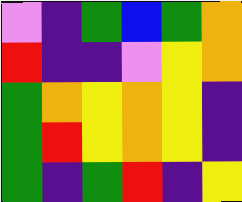[["violet", "indigo", "green", "blue", "green", "orange"], ["red", "indigo", "indigo", "violet", "yellow", "orange"], ["green", "orange", "yellow", "orange", "yellow", "indigo"], ["green", "red", "yellow", "orange", "yellow", "indigo"], ["green", "indigo", "green", "red", "indigo", "yellow"]]